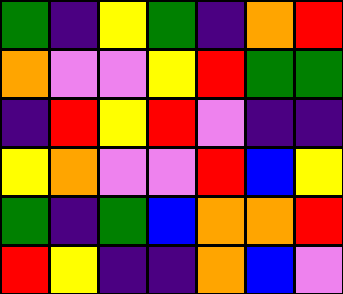[["green", "indigo", "yellow", "green", "indigo", "orange", "red"], ["orange", "violet", "violet", "yellow", "red", "green", "green"], ["indigo", "red", "yellow", "red", "violet", "indigo", "indigo"], ["yellow", "orange", "violet", "violet", "red", "blue", "yellow"], ["green", "indigo", "green", "blue", "orange", "orange", "red"], ["red", "yellow", "indigo", "indigo", "orange", "blue", "violet"]]